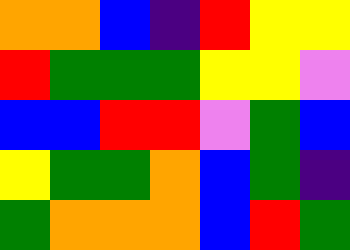[["orange", "orange", "blue", "indigo", "red", "yellow", "yellow"], ["red", "green", "green", "green", "yellow", "yellow", "violet"], ["blue", "blue", "red", "red", "violet", "green", "blue"], ["yellow", "green", "green", "orange", "blue", "green", "indigo"], ["green", "orange", "orange", "orange", "blue", "red", "green"]]